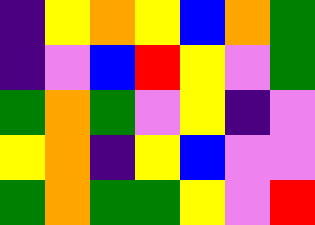[["indigo", "yellow", "orange", "yellow", "blue", "orange", "green"], ["indigo", "violet", "blue", "red", "yellow", "violet", "green"], ["green", "orange", "green", "violet", "yellow", "indigo", "violet"], ["yellow", "orange", "indigo", "yellow", "blue", "violet", "violet"], ["green", "orange", "green", "green", "yellow", "violet", "red"]]